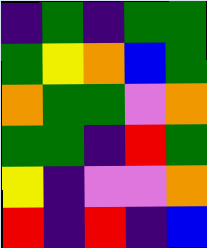[["indigo", "green", "indigo", "green", "green"], ["green", "yellow", "orange", "blue", "green"], ["orange", "green", "green", "violet", "orange"], ["green", "green", "indigo", "red", "green"], ["yellow", "indigo", "violet", "violet", "orange"], ["red", "indigo", "red", "indigo", "blue"]]